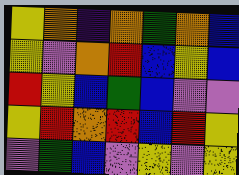[["yellow", "orange", "indigo", "orange", "green", "orange", "blue"], ["yellow", "violet", "orange", "red", "blue", "yellow", "blue"], ["red", "yellow", "blue", "green", "blue", "violet", "violet"], ["yellow", "red", "orange", "red", "blue", "red", "yellow"], ["violet", "green", "blue", "violet", "yellow", "violet", "yellow"]]